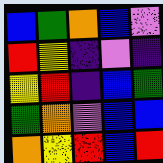[["blue", "green", "orange", "blue", "violet"], ["red", "yellow", "indigo", "violet", "indigo"], ["yellow", "red", "indigo", "blue", "green"], ["green", "orange", "violet", "blue", "blue"], ["orange", "yellow", "red", "blue", "red"]]